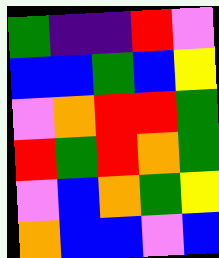[["green", "indigo", "indigo", "red", "violet"], ["blue", "blue", "green", "blue", "yellow"], ["violet", "orange", "red", "red", "green"], ["red", "green", "red", "orange", "green"], ["violet", "blue", "orange", "green", "yellow"], ["orange", "blue", "blue", "violet", "blue"]]